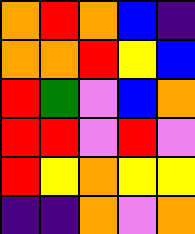[["orange", "red", "orange", "blue", "indigo"], ["orange", "orange", "red", "yellow", "blue"], ["red", "green", "violet", "blue", "orange"], ["red", "red", "violet", "red", "violet"], ["red", "yellow", "orange", "yellow", "yellow"], ["indigo", "indigo", "orange", "violet", "orange"]]